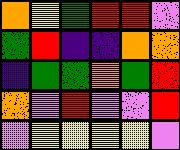[["orange", "yellow", "green", "red", "red", "violet"], ["green", "red", "indigo", "indigo", "orange", "orange"], ["indigo", "green", "green", "orange", "green", "red"], ["orange", "violet", "red", "violet", "violet", "red"], ["violet", "yellow", "yellow", "yellow", "yellow", "violet"]]